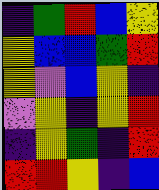[["indigo", "green", "red", "blue", "yellow"], ["yellow", "blue", "blue", "green", "red"], ["yellow", "violet", "blue", "yellow", "indigo"], ["violet", "yellow", "indigo", "yellow", "red"], ["indigo", "yellow", "green", "indigo", "red"], ["red", "red", "yellow", "indigo", "blue"]]